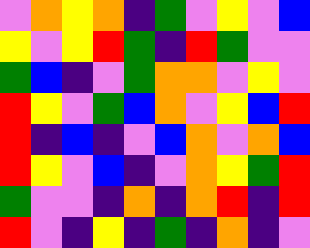[["violet", "orange", "yellow", "orange", "indigo", "green", "violet", "yellow", "violet", "blue"], ["yellow", "violet", "yellow", "red", "green", "indigo", "red", "green", "violet", "violet"], ["green", "blue", "indigo", "violet", "green", "orange", "orange", "violet", "yellow", "violet"], ["red", "yellow", "violet", "green", "blue", "orange", "violet", "yellow", "blue", "red"], ["red", "indigo", "blue", "indigo", "violet", "blue", "orange", "violet", "orange", "blue"], ["red", "yellow", "violet", "blue", "indigo", "violet", "orange", "yellow", "green", "red"], ["green", "violet", "violet", "indigo", "orange", "indigo", "orange", "red", "indigo", "red"], ["red", "violet", "indigo", "yellow", "indigo", "green", "indigo", "orange", "indigo", "violet"]]